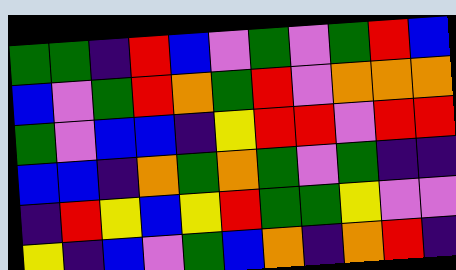[["green", "green", "indigo", "red", "blue", "violet", "green", "violet", "green", "red", "blue"], ["blue", "violet", "green", "red", "orange", "green", "red", "violet", "orange", "orange", "orange"], ["green", "violet", "blue", "blue", "indigo", "yellow", "red", "red", "violet", "red", "red"], ["blue", "blue", "indigo", "orange", "green", "orange", "green", "violet", "green", "indigo", "indigo"], ["indigo", "red", "yellow", "blue", "yellow", "red", "green", "green", "yellow", "violet", "violet"], ["yellow", "indigo", "blue", "violet", "green", "blue", "orange", "indigo", "orange", "red", "indigo"]]